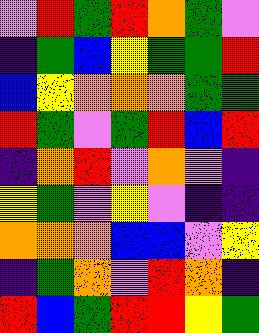[["violet", "red", "green", "red", "orange", "green", "violet"], ["indigo", "green", "blue", "yellow", "green", "green", "red"], ["blue", "yellow", "orange", "orange", "orange", "green", "green"], ["red", "green", "violet", "green", "red", "blue", "red"], ["indigo", "orange", "red", "violet", "orange", "violet", "indigo"], ["yellow", "green", "violet", "yellow", "violet", "indigo", "indigo"], ["orange", "orange", "orange", "blue", "blue", "violet", "yellow"], ["indigo", "green", "orange", "violet", "red", "orange", "indigo"], ["red", "blue", "green", "red", "red", "yellow", "green"]]